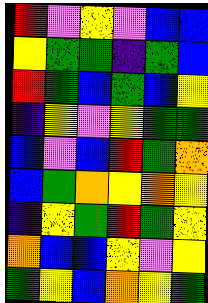[["red", "violet", "yellow", "violet", "blue", "blue"], ["yellow", "green", "green", "indigo", "green", "blue"], ["red", "green", "blue", "green", "blue", "yellow"], ["indigo", "yellow", "violet", "yellow", "green", "green"], ["blue", "violet", "blue", "red", "green", "orange"], ["blue", "green", "orange", "yellow", "orange", "yellow"], ["indigo", "yellow", "green", "red", "green", "yellow"], ["orange", "blue", "blue", "yellow", "violet", "yellow"], ["green", "yellow", "blue", "orange", "yellow", "green"]]